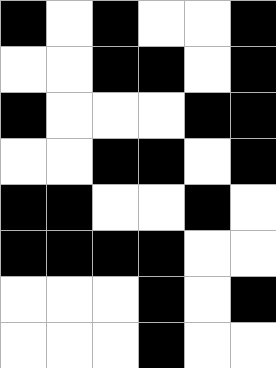[["black", "white", "black", "white", "white", "black"], ["white", "white", "black", "black", "white", "black"], ["black", "white", "white", "white", "black", "black"], ["white", "white", "black", "black", "white", "black"], ["black", "black", "white", "white", "black", "white"], ["black", "black", "black", "black", "white", "white"], ["white", "white", "white", "black", "white", "black"], ["white", "white", "white", "black", "white", "white"]]